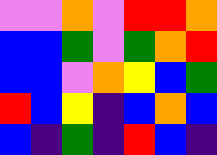[["violet", "violet", "orange", "violet", "red", "red", "orange"], ["blue", "blue", "green", "violet", "green", "orange", "red"], ["blue", "blue", "violet", "orange", "yellow", "blue", "green"], ["red", "blue", "yellow", "indigo", "blue", "orange", "blue"], ["blue", "indigo", "green", "indigo", "red", "blue", "indigo"]]